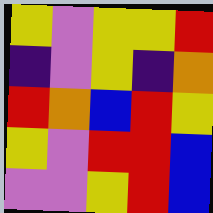[["yellow", "violet", "yellow", "yellow", "red"], ["indigo", "violet", "yellow", "indigo", "orange"], ["red", "orange", "blue", "red", "yellow"], ["yellow", "violet", "red", "red", "blue"], ["violet", "violet", "yellow", "red", "blue"]]